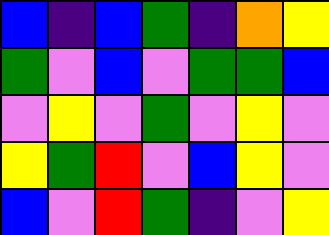[["blue", "indigo", "blue", "green", "indigo", "orange", "yellow"], ["green", "violet", "blue", "violet", "green", "green", "blue"], ["violet", "yellow", "violet", "green", "violet", "yellow", "violet"], ["yellow", "green", "red", "violet", "blue", "yellow", "violet"], ["blue", "violet", "red", "green", "indigo", "violet", "yellow"]]